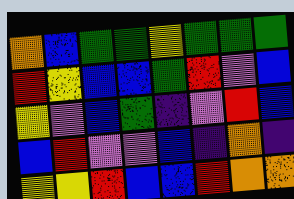[["orange", "blue", "green", "green", "yellow", "green", "green", "green"], ["red", "yellow", "blue", "blue", "green", "red", "violet", "blue"], ["yellow", "violet", "blue", "green", "indigo", "violet", "red", "blue"], ["blue", "red", "violet", "violet", "blue", "indigo", "orange", "indigo"], ["yellow", "yellow", "red", "blue", "blue", "red", "orange", "orange"]]